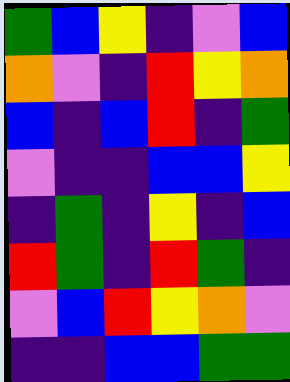[["green", "blue", "yellow", "indigo", "violet", "blue"], ["orange", "violet", "indigo", "red", "yellow", "orange"], ["blue", "indigo", "blue", "red", "indigo", "green"], ["violet", "indigo", "indigo", "blue", "blue", "yellow"], ["indigo", "green", "indigo", "yellow", "indigo", "blue"], ["red", "green", "indigo", "red", "green", "indigo"], ["violet", "blue", "red", "yellow", "orange", "violet"], ["indigo", "indigo", "blue", "blue", "green", "green"]]